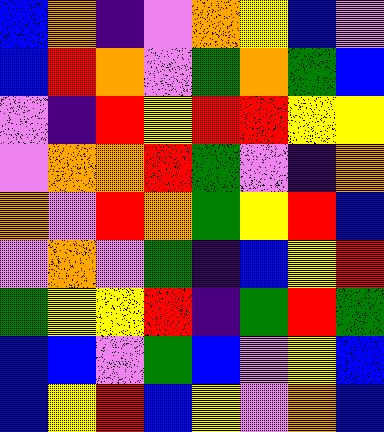[["blue", "orange", "indigo", "violet", "orange", "yellow", "blue", "violet"], ["blue", "red", "orange", "violet", "green", "orange", "green", "blue"], ["violet", "indigo", "red", "yellow", "red", "red", "yellow", "yellow"], ["violet", "orange", "orange", "red", "green", "violet", "indigo", "orange"], ["orange", "violet", "red", "orange", "green", "yellow", "red", "blue"], ["violet", "orange", "violet", "green", "indigo", "blue", "yellow", "red"], ["green", "yellow", "yellow", "red", "indigo", "green", "red", "green"], ["blue", "blue", "violet", "green", "blue", "violet", "yellow", "blue"], ["blue", "yellow", "red", "blue", "yellow", "violet", "orange", "blue"]]